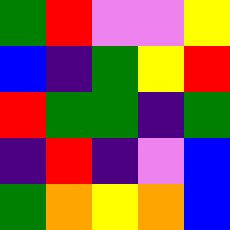[["green", "red", "violet", "violet", "yellow"], ["blue", "indigo", "green", "yellow", "red"], ["red", "green", "green", "indigo", "green"], ["indigo", "red", "indigo", "violet", "blue"], ["green", "orange", "yellow", "orange", "blue"]]